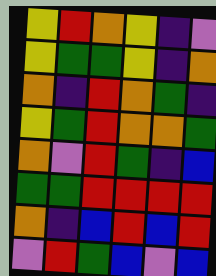[["yellow", "red", "orange", "yellow", "indigo", "violet"], ["yellow", "green", "green", "yellow", "indigo", "orange"], ["orange", "indigo", "red", "orange", "green", "indigo"], ["yellow", "green", "red", "orange", "orange", "green"], ["orange", "violet", "red", "green", "indigo", "blue"], ["green", "green", "red", "red", "red", "red"], ["orange", "indigo", "blue", "red", "blue", "red"], ["violet", "red", "green", "blue", "violet", "blue"]]